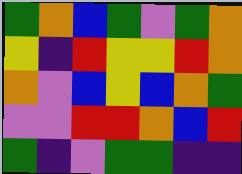[["green", "orange", "blue", "green", "violet", "green", "orange"], ["yellow", "indigo", "red", "yellow", "yellow", "red", "orange"], ["orange", "violet", "blue", "yellow", "blue", "orange", "green"], ["violet", "violet", "red", "red", "orange", "blue", "red"], ["green", "indigo", "violet", "green", "green", "indigo", "indigo"]]